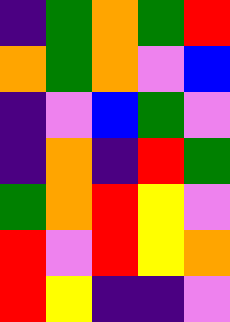[["indigo", "green", "orange", "green", "red"], ["orange", "green", "orange", "violet", "blue"], ["indigo", "violet", "blue", "green", "violet"], ["indigo", "orange", "indigo", "red", "green"], ["green", "orange", "red", "yellow", "violet"], ["red", "violet", "red", "yellow", "orange"], ["red", "yellow", "indigo", "indigo", "violet"]]